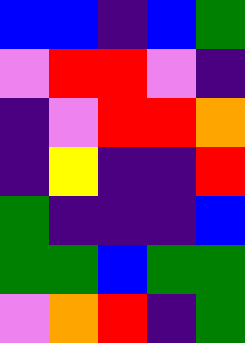[["blue", "blue", "indigo", "blue", "green"], ["violet", "red", "red", "violet", "indigo"], ["indigo", "violet", "red", "red", "orange"], ["indigo", "yellow", "indigo", "indigo", "red"], ["green", "indigo", "indigo", "indigo", "blue"], ["green", "green", "blue", "green", "green"], ["violet", "orange", "red", "indigo", "green"]]